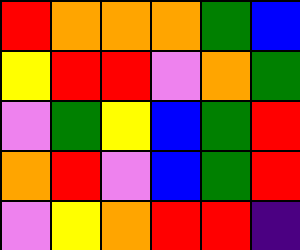[["red", "orange", "orange", "orange", "green", "blue"], ["yellow", "red", "red", "violet", "orange", "green"], ["violet", "green", "yellow", "blue", "green", "red"], ["orange", "red", "violet", "blue", "green", "red"], ["violet", "yellow", "orange", "red", "red", "indigo"]]